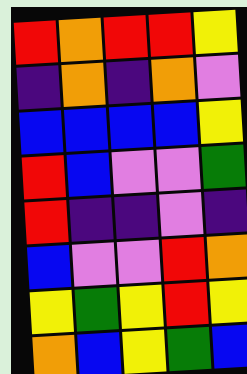[["red", "orange", "red", "red", "yellow"], ["indigo", "orange", "indigo", "orange", "violet"], ["blue", "blue", "blue", "blue", "yellow"], ["red", "blue", "violet", "violet", "green"], ["red", "indigo", "indigo", "violet", "indigo"], ["blue", "violet", "violet", "red", "orange"], ["yellow", "green", "yellow", "red", "yellow"], ["orange", "blue", "yellow", "green", "blue"]]